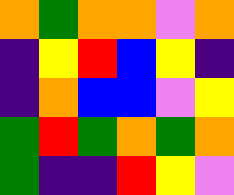[["orange", "green", "orange", "orange", "violet", "orange"], ["indigo", "yellow", "red", "blue", "yellow", "indigo"], ["indigo", "orange", "blue", "blue", "violet", "yellow"], ["green", "red", "green", "orange", "green", "orange"], ["green", "indigo", "indigo", "red", "yellow", "violet"]]